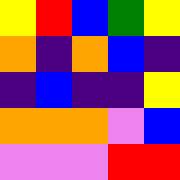[["yellow", "red", "blue", "green", "yellow"], ["orange", "indigo", "orange", "blue", "indigo"], ["indigo", "blue", "indigo", "indigo", "yellow"], ["orange", "orange", "orange", "violet", "blue"], ["violet", "violet", "violet", "red", "red"]]